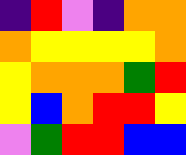[["indigo", "red", "violet", "indigo", "orange", "orange"], ["orange", "yellow", "yellow", "yellow", "yellow", "orange"], ["yellow", "orange", "orange", "orange", "green", "red"], ["yellow", "blue", "orange", "red", "red", "yellow"], ["violet", "green", "red", "red", "blue", "blue"]]